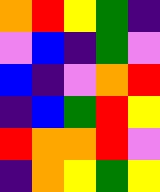[["orange", "red", "yellow", "green", "indigo"], ["violet", "blue", "indigo", "green", "violet"], ["blue", "indigo", "violet", "orange", "red"], ["indigo", "blue", "green", "red", "yellow"], ["red", "orange", "orange", "red", "violet"], ["indigo", "orange", "yellow", "green", "yellow"]]